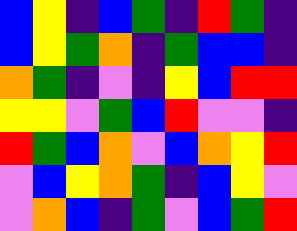[["blue", "yellow", "indigo", "blue", "green", "indigo", "red", "green", "indigo"], ["blue", "yellow", "green", "orange", "indigo", "green", "blue", "blue", "indigo"], ["orange", "green", "indigo", "violet", "indigo", "yellow", "blue", "red", "red"], ["yellow", "yellow", "violet", "green", "blue", "red", "violet", "violet", "indigo"], ["red", "green", "blue", "orange", "violet", "blue", "orange", "yellow", "red"], ["violet", "blue", "yellow", "orange", "green", "indigo", "blue", "yellow", "violet"], ["violet", "orange", "blue", "indigo", "green", "violet", "blue", "green", "red"]]